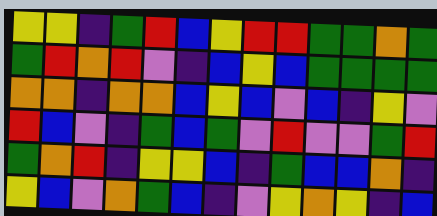[["yellow", "yellow", "indigo", "green", "red", "blue", "yellow", "red", "red", "green", "green", "orange", "green"], ["green", "red", "orange", "red", "violet", "indigo", "blue", "yellow", "blue", "green", "green", "green", "green"], ["orange", "orange", "indigo", "orange", "orange", "blue", "yellow", "blue", "violet", "blue", "indigo", "yellow", "violet"], ["red", "blue", "violet", "indigo", "green", "blue", "green", "violet", "red", "violet", "violet", "green", "red"], ["green", "orange", "red", "indigo", "yellow", "yellow", "blue", "indigo", "green", "blue", "blue", "orange", "indigo"], ["yellow", "blue", "violet", "orange", "green", "blue", "indigo", "violet", "yellow", "orange", "yellow", "indigo", "blue"]]